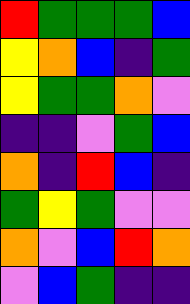[["red", "green", "green", "green", "blue"], ["yellow", "orange", "blue", "indigo", "green"], ["yellow", "green", "green", "orange", "violet"], ["indigo", "indigo", "violet", "green", "blue"], ["orange", "indigo", "red", "blue", "indigo"], ["green", "yellow", "green", "violet", "violet"], ["orange", "violet", "blue", "red", "orange"], ["violet", "blue", "green", "indigo", "indigo"]]